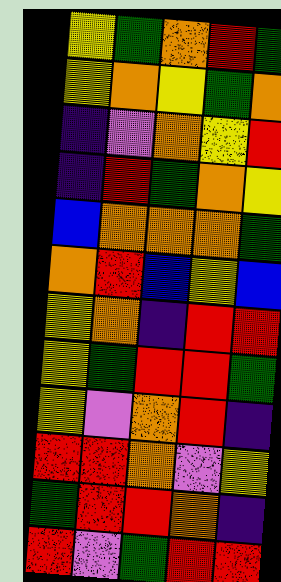[["yellow", "green", "orange", "red", "green"], ["yellow", "orange", "yellow", "green", "orange"], ["indigo", "violet", "orange", "yellow", "red"], ["indigo", "red", "green", "orange", "yellow"], ["blue", "orange", "orange", "orange", "green"], ["orange", "red", "blue", "yellow", "blue"], ["yellow", "orange", "indigo", "red", "red"], ["yellow", "green", "red", "red", "green"], ["yellow", "violet", "orange", "red", "indigo"], ["red", "red", "orange", "violet", "yellow"], ["green", "red", "red", "orange", "indigo"], ["red", "violet", "green", "red", "red"]]